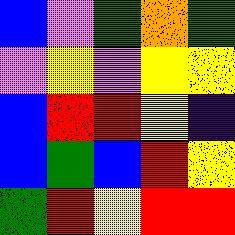[["blue", "violet", "green", "orange", "green"], ["violet", "yellow", "violet", "yellow", "yellow"], ["blue", "red", "red", "yellow", "indigo"], ["blue", "green", "blue", "red", "yellow"], ["green", "red", "yellow", "red", "red"]]